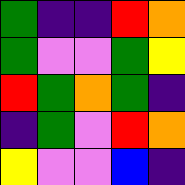[["green", "indigo", "indigo", "red", "orange"], ["green", "violet", "violet", "green", "yellow"], ["red", "green", "orange", "green", "indigo"], ["indigo", "green", "violet", "red", "orange"], ["yellow", "violet", "violet", "blue", "indigo"]]